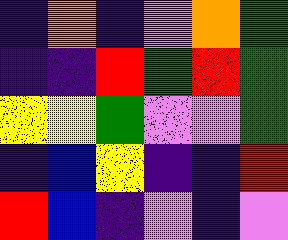[["indigo", "orange", "indigo", "violet", "orange", "green"], ["indigo", "indigo", "red", "green", "red", "green"], ["yellow", "yellow", "green", "violet", "violet", "green"], ["indigo", "blue", "yellow", "indigo", "indigo", "red"], ["red", "blue", "indigo", "violet", "indigo", "violet"]]